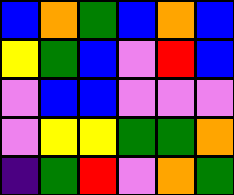[["blue", "orange", "green", "blue", "orange", "blue"], ["yellow", "green", "blue", "violet", "red", "blue"], ["violet", "blue", "blue", "violet", "violet", "violet"], ["violet", "yellow", "yellow", "green", "green", "orange"], ["indigo", "green", "red", "violet", "orange", "green"]]